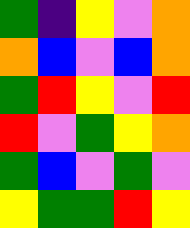[["green", "indigo", "yellow", "violet", "orange"], ["orange", "blue", "violet", "blue", "orange"], ["green", "red", "yellow", "violet", "red"], ["red", "violet", "green", "yellow", "orange"], ["green", "blue", "violet", "green", "violet"], ["yellow", "green", "green", "red", "yellow"]]